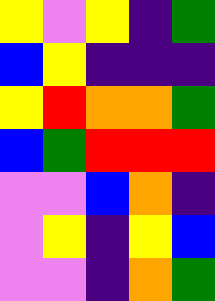[["yellow", "violet", "yellow", "indigo", "green"], ["blue", "yellow", "indigo", "indigo", "indigo"], ["yellow", "red", "orange", "orange", "green"], ["blue", "green", "red", "red", "red"], ["violet", "violet", "blue", "orange", "indigo"], ["violet", "yellow", "indigo", "yellow", "blue"], ["violet", "violet", "indigo", "orange", "green"]]